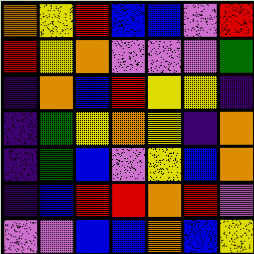[["orange", "yellow", "red", "blue", "blue", "violet", "red"], ["red", "yellow", "orange", "violet", "violet", "violet", "green"], ["indigo", "orange", "blue", "red", "yellow", "yellow", "indigo"], ["indigo", "green", "yellow", "orange", "yellow", "indigo", "orange"], ["indigo", "green", "blue", "violet", "yellow", "blue", "orange"], ["indigo", "blue", "red", "red", "orange", "red", "violet"], ["violet", "violet", "blue", "blue", "orange", "blue", "yellow"]]